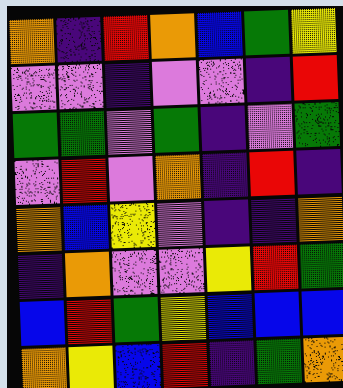[["orange", "indigo", "red", "orange", "blue", "green", "yellow"], ["violet", "violet", "indigo", "violet", "violet", "indigo", "red"], ["green", "green", "violet", "green", "indigo", "violet", "green"], ["violet", "red", "violet", "orange", "indigo", "red", "indigo"], ["orange", "blue", "yellow", "violet", "indigo", "indigo", "orange"], ["indigo", "orange", "violet", "violet", "yellow", "red", "green"], ["blue", "red", "green", "yellow", "blue", "blue", "blue"], ["orange", "yellow", "blue", "red", "indigo", "green", "orange"]]